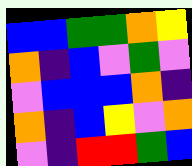[["blue", "blue", "green", "green", "orange", "yellow"], ["orange", "indigo", "blue", "violet", "green", "violet"], ["violet", "blue", "blue", "blue", "orange", "indigo"], ["orange", "indigo", "blue", "yellow", "violet", "orange"], ["violet", "indigo", "red", "red", "green", "blue"]]